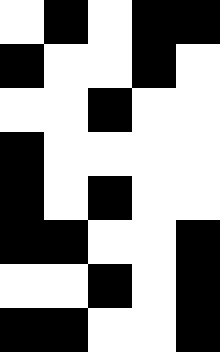[["white", "black", "white", "black", "black"], ["black", "white", "white", "black", "white"], ["white", "white", "black", "white", "white"], ["black", "white", "white", "white", "white"], ["black", "white", "black", "white", "white"], ["black", "black", "white", "white", "black"], ["white", "white", "black", "white", "black"], ["black", "black", "white", "white", "black"]]